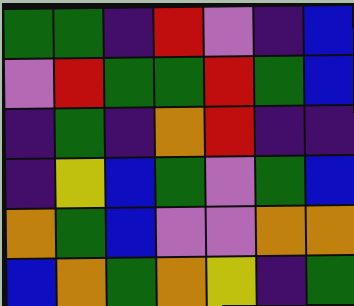[["green", "green", "indigo", "red", "violet", "indigo", "blue"], ["violet", "red", "green", "green", "red", "green", "blue"], ["indigo", "green", "indigo", "orange", "red", "indigo", "indigo"], ["indigo", "yellow", "blue", "green", "violet", "green", "blue"], ["orange", "green", "blue", "violet", "violet", "orange", "orange"], ["blue", "orange", "green", "orange", "yellow", "indigo", "green"]]